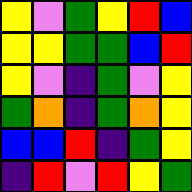[["yellow", "violet", "green", "yellow", "red", "blue"], ["yellow", "yellow", "green", "green", "blue", "red"], ["yellow", "violet", "indigo", "green", "violet", "yellow"], ["green", "orange", "indigo", "green", "orange", "yellow"], ["blue", "blue", "red", "indigo", "green", "yellow"], ["indigo", "red", "violet", "red", "yellow", "green"]]